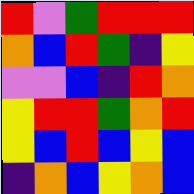[["red", "violet", "green", "red", "red", "red"], ["orange", "blue", "red", "green", "indigo", "yellow"], ["violet", "violet", "blue", "indigo", "red", "orange"], ["yellow", "red", "red", "green", "orange", "red"], ["yellow", "blue", "red", "blue", "yellow", "blue"], ["indigo", "orange", "blue", "yellow", "orange", "blue"]]